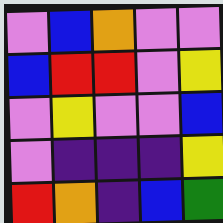[["violet", "blue", "orange", "violet", "violet"], ["blue", "red", "red", "violet", "yellow"], ["violet", "yellow", "violet", "violet", "blue"], ["violet", "indigo", "indigo", "indigo", "yellow"], ["red", "orange", "indigo", "blue", "green"]]